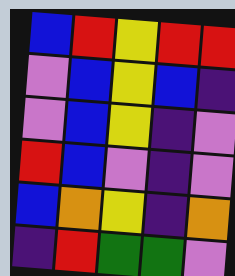[["blue", "red", "yellow", "red", "red"], ["violet", "blue", "yellow", "blue", "indigo"], ["violet", "blue", "yellow", "indigo", "violet"], ["red", "blue", "violet", "indigo", "violet"], ["blue", "orange", "yellow", "indigo", "orange"], ["indigo", "red", "green", "green", "violet"]]